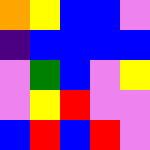[["orange", "yellow", "blue", "blue", "violet"], ["indigo", "blue", "blue", "blue", "blue"], ["violet", "green", "blue", "violet", "yellow"], ["violet", "yellow", "red", "violet", "violet"], ["blue", "red", "blue", "red", "violet"]]